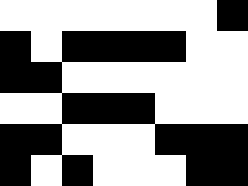[["white", "white", "white", "white", "white", "white", "white", "black"], ["black", "white", "black", "black", "black", "black", "white", "white"], ["black", "black", "white", "white", "white", "white", "white", "white"], ["white", "white", "black", "black", "black", "white", "white", "white"], ["black", "black", "white", "white", "white", "black", "black", "black"], ["black", "white", "black", "white", "white", "white", "black", "black"]]